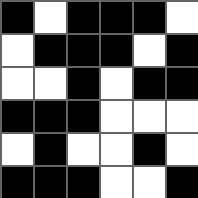[["black", "white", "black", "black", "black", "white"], ["white", "black", "black", "black", "white", "black"], ["white", "white", "black", "white", "black", "black"], ["black", "black", "black", "white", "white", "white"], ["white", "black", "white", "white", "black", "white"], ["black", "black", "black", "white", "white", "black"]]